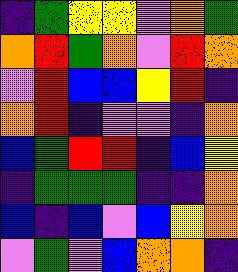[["indigo", "green", "yellow", "yellow", "violet", "orange", "green"], ["orange", "red", "green", "orange", "violet", "red", "orange"], ["violet", "red", "blue", "blue", "yellow", "red", "indigo"], ["orange", "red", "indigo", "violet", "violet", "indigo", "orange"], ["blue", "green", "red", "red", "indigo", "blue", "yellow"], ["indigo", "green", "green", "green", "indigo", "indigo", "orange"], ["blue", "indigo", "blue", "violet", "blue", "yellow", "orange"], ["violet", "green", "violet", "blue", "orange", "orange", "indigo"]]